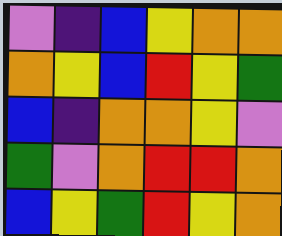[["violet", "indigo", "blue", "yellow", "orange", "orange"], ["orange", "yellow", "blue", "red", "yellow", "green"], ["blue", "indigo", "orange", "orange", "yellow", "violet"], ["green", "violet", "orange", "red", "red", "orange"], ["blue", "yellow", "green", "red", "yellow", "orange"]]